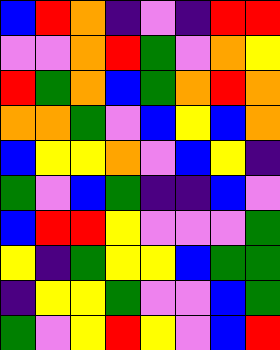[["blue", "red", "orange", "indigo", "violet", "indigo", "red", "red"], ["violet", "violet", "orange", "red", "green", "violet", "orange", "yellow"], ["red", "green", "orange", "blue", "green", "orange", "red", "orange"], ["orange", "orange", "green", "violet", "blue", "yellow", "blue", "orange"], ["blue", "yellow", "yellow", "orange", "violet", "blue", "yellow", "indigo"], ["green", "violet", "blue", "green", "indigo", "indigo", "blue", "violet"], ["blue", "red", "red", "yellow", "violet", "violet", "violet", "green"], ["yellow", "indigo", "green", "yellow", "yellow", "blue", "green", "green"], ["indigo", "yellow", "yellow", "green", "violet", "violet", "blue", "green"], ["green", "violet", "yellow", "red", "yellow", "violet", "blue", "red"]]